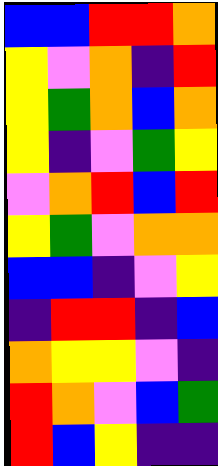[["blue", "blue", "red", "red", "orange"], ["yellow", "violet", "orange", "indigo", "red"], ["yellow", "green", "orange", "blue", "orange"], ["yellow", "indigo", "violet", "green", "yellow"], ["violet", "orange", "red", "blue", "red"], ["yellow", "green", "violet", "orange", "orange"], ["blue", "blue", "indigo", "violet", "yellow"], ["indigo", "red", "red", "indigo", "blue"], ["orange", "yellow", "yellow", "violet", "indigo"], ["red", "orange", "violet", "blue", "green"], ["red", "blue", "yellow", "indigo", "indigo"]]